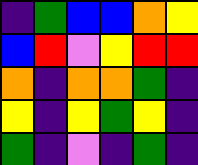[["indigo", "green", "blue", "blue", "orange", "yellow"], ["blue", "red", "violet", "yellow", "red", "red"], ["orange", "indigo", "orange", "orange", "green", "indigo"], ["yellow", "indigo", "yellow", "green", "yellow", "indigo"], ["green", "indigo", "violet", "indigo", "green", "indigo"]]